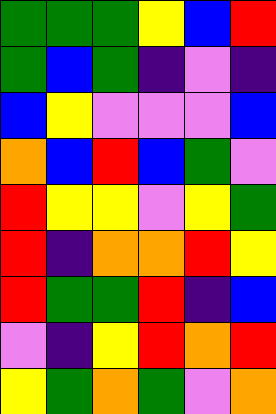[["green", "green", "green", "yellow", "blue", "red"], ["green", "blue", "green", "indigo", "violet", "indigo"], ["blue", "yellow", "violet", "violet", "violet", "blue"], ["orange", "blue", "red", "blue", "green", "violet"], ["red", "yellow", "yellow", "violet", "yellow", "green"], ["red", "indigo", "orange", "orange", "red", "yellow"], ["red", "green", "green", "red", "indigo", "blue"], ["violet", "indigo", "yellow", "red", "orange", "red"], ["yellow", "green", "orange", "green", "violet", "orange"]]